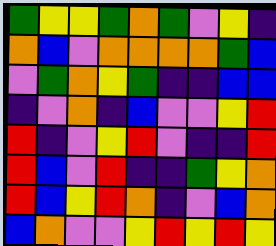[["green", "yellow", "yellow", "green", "orange", "green", "violet", "yellow", "indigo"], ["orange", "blue", "violet", "orange", "orange", "orange", "orange", "green", "blue"], ["violet", "green", "orange", "yellow", "green", "indigo", "indigo", "blue", "blue"], ["indigo", "violet", "orange", "indigo", "blue", "violet", "violet", "yellow", "red"], ["red", "indigo", "violet", "yellow", "red", "violet", "indigo", "indigo", "red"], ["red", "blue", "violet", "red", "indigo", "indigo", "green", "yellow", "orange"], ["red", "blue", "yellow", "red", "orange", "indigo", "violet", "blue", "orange"], ["blue", "orange", "violet", "violet", "yellow", "red", "yellow", "red", "yellow"]]